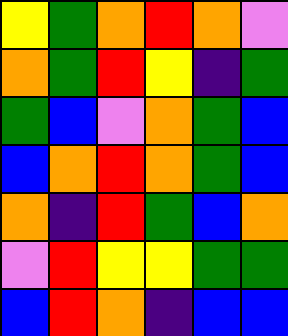[["yellow", "green", "orange", "red", "orange", "violet"], ["orange", "green", "red", "yellow", "indigo", "green"], ["green", "blue", "violet", "orange", "green", "blue"], ["blue", "orange", "red", "orange", "green", "blue"], ["orange", "indigo", "red", "green", "blue", "orange"], ["violet", "red", "yellow", "yellow", "green", "green"], ["blue", "red", "orange", "indigo", "blue", "blue"]]